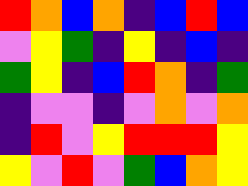[["red", "orange", "blue", "orange", "indigo", "blue", "red", "blue"], ["violet", "yellow", "green", "indigo", "yellow", "indigo", "blue", "indigo"], ["green", "yellow", "indigo", "blue", "red", "orange", "indigo", "green"], ["indigo", "violet", "violet", "indigo", "violet", "orange", "violet", "orange"], ["indigo", "red", "violet", "yellow", "red", "red", "red", "yellow"], ["yellow", "violet", "red", "violet", "green", "blue", "orange", "yellow"]]